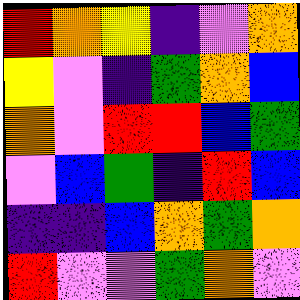[["red", "orange", "yellow", "indigo", "violet", "orange"], ["yellow", "violet", "indigo", "green", "orange", "blue"], ["orange", "violet", "red", "red", "blue", "green"], ["violet", "blue", "green", "indigo", "red", "blue"], ["indigo", "indigo", "blue", "orange", "green", "orange"], ["red", "violet", "violet", "green", "orange", "violet"]]